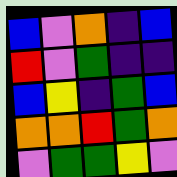[["blue", "violet", "orange", "indigo", "blue"], ["red", "violet", "green", "indigo", "indigo"], ["blue", "yellow", "indigo", "green", "blue"], ["orange", "orange", "red", "green", "orange"], ["violet", "green", "green", "yellow", "violet"]]